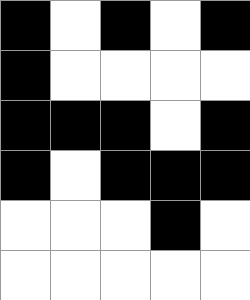[["black", "white", "black", "white", "black"], ["black", "white", "white", "white", "white"], ["black", "black", "black", "white", "black"], ["black", "white", "black", "black", "black"], ["white", "white", "white", "black", "white"], ["white", "white", "white", "white", "white"]]